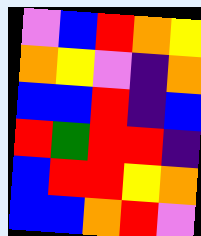[["violet", "blue", "red", "orange", "yellow"], ["orange", "yellow", "violet", "indigo", "orange"], ["blue", "blue", "red", "indigo", "blue"], ["red", "green", "red", "red", "indigo"], ["blue", "red", "red", "yellow", "orange"], ["blue", "blue", "orange", "red", "violet"]]